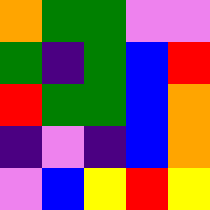[["orange", "green", "green", "violet", "violet"], ["green", "indigo", "green", "blue", "red"], ["red", "green", "green", "blue", "orange"], ["indigo", "violet", "indigo", "blue", "orange"], ["violet", "blue", "yellow", "red", "yellow"]]